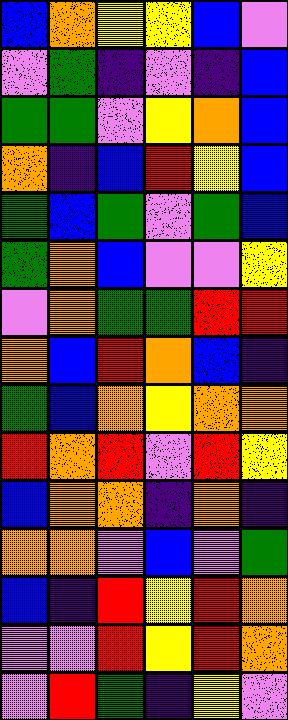[["blue", "orange", "yellow", "yellow", "blue", "violet"], ["violet", "green", "indigo", "violet", "indigo", "blue"], ["green", "green", "violet", "yellow", "orange", "blue"], ["orange", "indigo", "blue", "red", "yellow", "blue"], ["green", "blue", "green", "violet", "green", "blue"], ["green", "orange", "blue", "violet", "violet", "yellow"], ["violet", "orange", "green", "green", "red", "red"], ["orange", "blue", "red", "orange", "blue", "indigo"], ["green", "blue", "orange", "yellow", "orange", "orange"], ["red", "orange", "red", "violet", "red", "yellow"], ["blue", "orange", "orange", "indigo", "orange", "indigo"], ["orange", "orange", "violet", "blue", "violet", "green"], ["blue", "indigo", "red", "yellow", "red", "orange"], ["violet", "violet", "red", "yellow", "red", "orange"], ["violet", "red", "green", "indigo", "yellow", "violet"]]